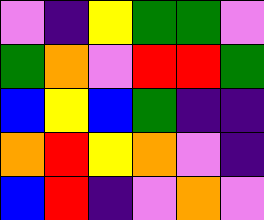[["violet", "indigo", "yellow", "green", "green", "violet"], ["green", "orange", "violet", "red", "red", "green"], ["blue", "yellow", "blue", "green", "indigo", "indigo"], ["orange", "red", "yellow", "orange", "violet", "indigo"], ["blue", "red", "indigo", "violet", "orange", "violet"]]